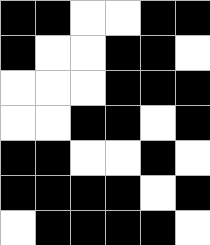[["black", "black", "white", "white", "black", "black"], ["black", "white", "white", "black", "black", "white"], ["white", "white", "white", "black", "black", "black"], ["white", "white", "black", "black", "white", "black"], ["black", "black", "white", "white", "black", "white"], ["black", "black", "black", "black", "white", "black"], ["white", "black", "black", "black", "black", "white"]]